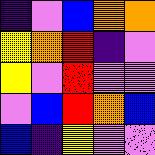[["indigo", "violet", "blue", "orange", "orange"], ["yellow", "orange", "red", "indigo", "violet"], ["yellow", "violet", "red", "violet", "violet"], ["violet", "blue", "red", "orange", "blue"], ["blue", "indigo", "yellow", "violet", "violet"]]